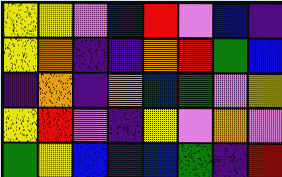[["yellow", "yellow", "violet", "blue", "red", "violet", "blue", "indigo"], ["yellow", "orange", "indigo", "indigo", "orange", "red", "green", "blue"], ["indigo", "orange", "indigo", "orange", "blue", "green", "violet", "yellow"], ["yellow", "red", "violet", "indigo", "yellow", "violet", "orange", "violet"], ["green", "yellow", "blue", "indigo", "blue", "green", "indigo", "red"]]